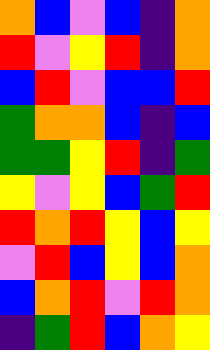[["orange", "blue", "violet", "blue", "indigo", "orange"], ["red", "violet", "yellow", "red", "indigo", "orange"], ["blue", "red", "violet", "blue", "blue", "red"], ["green", "orange", "orange", "blue", "indigo", "blue"], ["green", "green", "yellow", "red", "indigo", "green"], ["yellow", "violet", "yellow", "blue", "green", "red"], ["red", "orange", "red", "yellow", "blue", "yellow"], ["violet", "red", "blue", "yellow", "blue", "orange"], ["blue", "orange", "red", "violet", "red", "orange"], ["indigo", "green", "red", "blue", "orange", "yellow"]]